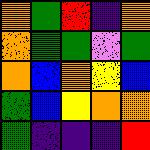[["orange", "green", "red", "indigo", "orange"], ["orange", "green", "green", "violet", "green"], ["orange", "blue", "orange", "yellow", "blue"], ["green", "blue", "yellow", "orange", "orange"], ["green", "indigo", "indigo", "indigo", "red"]]